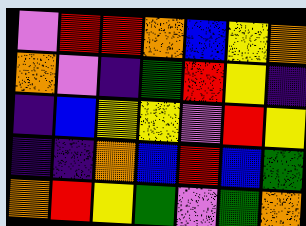[["violet", "red", "red", "orange", "blue", "yellow", "orange"], ["orange", "violet", "indigo", "green", "red", "yellow", "indigo"], ["indigo", "blue", "yellow", "yellow", "violet", "red", "yellow"], ["indigo", "indigo", "orange", "blue", "red", "blue", "green"], ["orange", "red", "yellow", "green", "violet", "green", "orange"]]